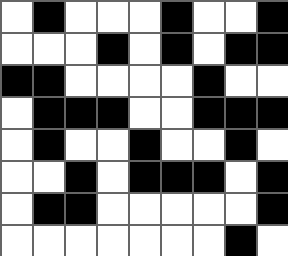[["white", "black", "white", "white", "white", "black", "white", "white", "black"], ["white", "white", "white", "black", "white", "black", "white", "black", "black"], ["black", "black", "white", "white", "white", "white", "black", "white", "white"], ["white", "black", "black", "black", "white", "white", "black", "black", "black"], ["white", "black", "white", "white", "black", "white", "white", "black", "white"], ["white", "white", "black", "white", "black", "black", "black", "white", "black"], ["white", "black", "black", "white", "white", "white", "white", "white", "black"], ["white", "white", "white", "white", "white", "white", "white", "black", "white"]]